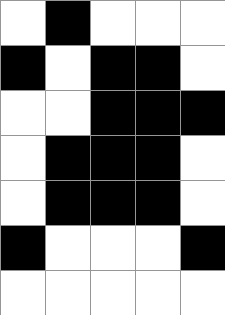[["white", "black", "white", "white", "white"], ["black", "white", "black", "black", "white"], ["white", "white", "black", "black", "black"], ["white", "black", "black", "black", "white"], ["white", "black", "black", "black", "white"], ["black", "white", "white", "white", "black"], ["white", "white", "white", "white", "white"]]